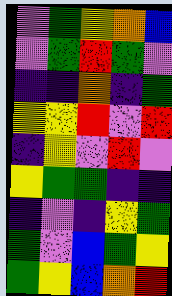[["violet", "green", "yellow", "orange", "blue"], ["violet", "green", "red", "green", "violet"], ["indigo", "indigo", "orange", "indigo", "green"], ["yellow", "yellow", "red", "violet", "red"], ["indigo", "yellow", "violet", "red", "violet"], ["yellow", "green", "green", "indigo", "indigo"], ["indigo", "violet", "indigo", "yellow", "green"], ["green", "violet", "blue", "green", "yellow"], ["green", "yellow", "blue", "orange", "red"]]